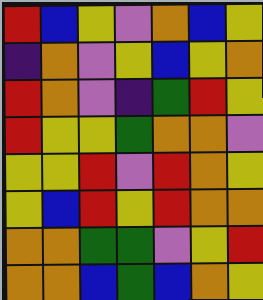[["red", "blue", "yellow", "violet", "orange", "blue", "yellow"], ["indigo", "orange", "violet", "yellow", "blue", "yellow", "orange"], ["red", "orange", "violet", "indigo", "green", "red", "yellow"], ["red", "yellow", "yellow", "green", "orange", "orange", "violet"], ["yellow", "yellow", "red", "violet", "red", "orange", "yellow"], ["yellow", "blue", "red", "yellow", "red", "orange", "orange"], ["orange", "orange", "green", "green", "violet", "yellow", "red"], ["orange", "orange", "blue", "green", "blue", "orange", "yellow"]]